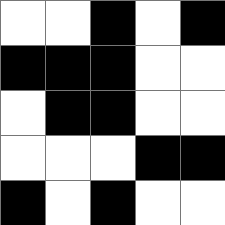[["white", "white", "black", "white", "black"], ["black", "black", "black", "white", "white"], ["white", "black", "black", "white", "white"], ["white", "white", "white", "black", "black"], ["black", "white", "black", "white", "white"]]